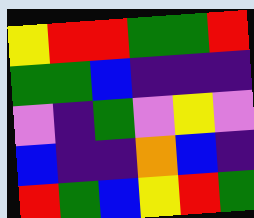[["yellow", "red", "red", "green", "green", "red"], ["green", "green", "blue", "indigo", "indigo", "indigo"], ["violet", "indigo", "green", "violet", "yellow", "violet"], ["blue", "indigo", "indigo", "orange", "blue", "indigo"], ["red", "green", "blue", "yellow", "red", "green"]]